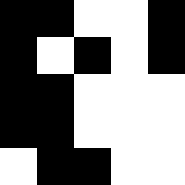[["black", "black", "white", "white", "black"], ["black", "white", "black", "white", "black"], ["black", "black", "white", "white", "white"], ["black", "black", "white", "white", "white"], ["white", "black", "black", "white", "white"]]